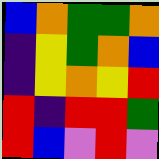[["blue", "orange", "green", "green", "orange"], ["indigo", "yellow", "green", "orange", "blue"], ["indigo", "yellow", "orange", "yellow", "red"], ["red", "indigo", "red", "red", "green"], ["red", "blue", "violet", "red", "violet"]]